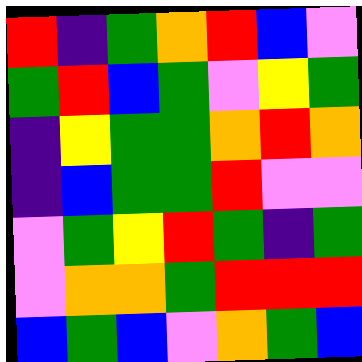[["red", "indigo", "green", "orange", "red", "blue", "violet"], ["green", "red", "blue", "green", "violet", "yellow", "green"], ["indigo", "yellow", "green", "green", "orange", "red", "orange"], ["indigo", "blue", "green", "green", "red", "violet", "violet"], ["violet", "green", "yellow", "red", "green", "indigo", "green"], ["violet", "orange", "orange", "green", "red", "red", "red"], ["blue", "green", "blue", "violet", "orange", "green", "blue"]]